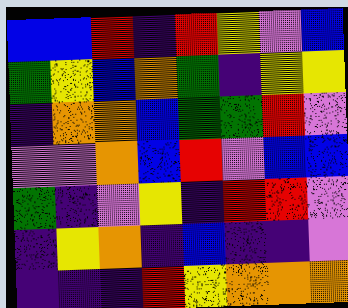[["blue", "blue", "red", "indigo", "red", "yellow", "violet", "blue"], ["green", "yellow", "blue", "orange", "green", "indigo", "yellow", "yellow"], ["indigo", "orange", "orange", "blue", "green", "green", "red", "violet"], ["violet", "violet", "orange", "blue", "red", "violet", "blue", "blue"], ["green", "indigo", "violet", "yellow", "indigo", "red", "red", "violet"], ["indigo", "yellow", "orange", "indigo", "blue", "indigo", "indigo", "violet"], ["indigo", "indigo", "indigo", "red", "yellow", "orange", "orange", "orange"]]